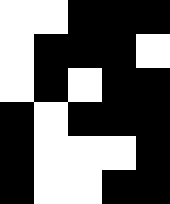[["white", "white", "black", "black", "black"], ["white", "black", "black", "black", "white"], ["white", "black", "white", "black", "black"], ["black", "white", "black", "black", "black"], ["black", "white", "white", "white", "black"], ["black", "white", "white", "black", "black"]]